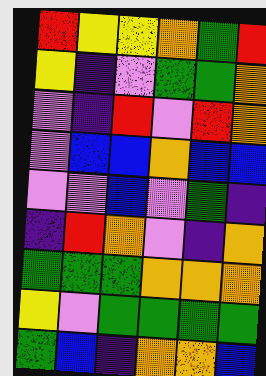[["red", "yellow", "yellow", "orange", "green", "red"], ["yellow", "indigo", "violet", "green", "green", "orange"], ["violet", "indigo", "red", "violet", "red", "orange"], ["violet", "blue", "blue", "orange", "blue", "blue"], ["violet", "violet", "blue", "violet", "green", "indigo"], ["indigo", "red", "orange", "violet", "indigo", "orange"], ["green", "green", "green", "orange", "orange", "orange"], ["yellow", "violet", "green", "green", "green", "green"], ["green", "blue", "indigo", "orange", "orange", "blue"]]